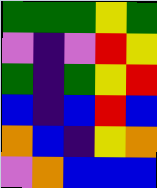[["green", "green", "green", "yellow", "green"], ["violet", "indigo", "violet", "red", "yellow"], ["green", "indigo", "green", "yellow", "red"], ["blue", "indigo", "blue", "red", "blue"], ["orange", "blue", "indigo", "yellow", "orange"], ["violet", "orange", "blue", "blue", "blue"]]